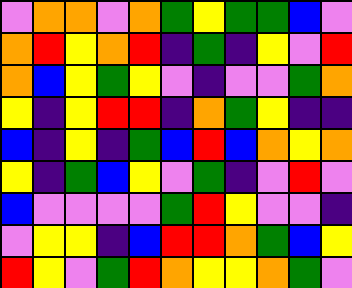[["violet", "orange", "orange", "violet", "orange", "green", "yellow", "green", "green", "blue", "violet"], ["orange", "red", "yellow", "orange", "red", "indigo", "green", "indigo", "yellow", "violet", "red"], ["orange", "blue", "yellow", "green", "yellow", "violet", "indigo", "violet", "violet", "green", "orange"], ["yellow", "indigo", "yellow", "red", "red", "indigo", "orange", "green", "yellow", "indigo", "indigo"], ["blue", "indigo", "yellow", "indigo", "green", "blue", "red", "blue", "orange", "yellow", "orange"], ["yellow", "indigo", "green", "blue", "yellow", "violet", "green", "indigo", "violet", "red", "violet"], ["blue", "violet", "violet", "violet", "violet", "green", "red", "yellow", "violet", "violet", "indigo"], ["violet", "yellow", "yellow", "indigo", "blue", "red", "red", "orange", "green", "blue", "yellow"], ["red", "yellow", "violet", "green", "red", "orange", "yellow", "yellow", "orange", "green", "violet"]]